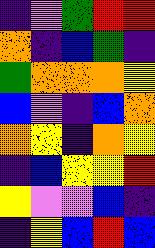[["indigo", "violet", "green", "red", "red"], ["orange", "indigo", "blue", "green", "indigo"], ["green", "orange", "orange", "orange", "yellow"], ["blue", "violet", "indigo", "blue", "orange"], ["orange", "yellow", "indigo", "orange", "yellow"], ["indigo", "blue", "yellow", "yellow", "red"], ["yellow", "violet", "violet", "blue", "indigo"], ["indigo", "yellow", "blue", "red", "blue"]]